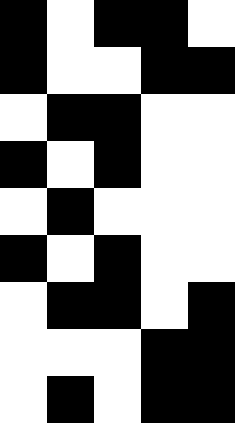[["black", "white", "black", "black", "white"], ["black", "white", "white", "black", "black"], ["white", "black", "black", "white", "white"], ["black", "white", "black", "white", "white"], ["white", "black", "white", "white", "white"], ["black", "white", "black", "white", "white"], ["white", "black", "black", "white", "black"], ["white", "white", "white", "black", "black"], ["white", "black", "white", "black", "black"]]